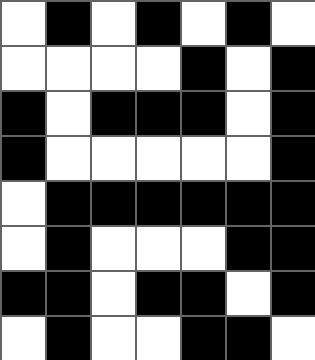[["white", "black", "white", "black", "white", "black", "white"], ["white", "white", "white", "white", "black", "white", "black"], ["black", "white", "black", "black", "black", "white", "black"], ["black", "white", "white", "white", "white", "white", "black"], ["white", "black", "black", "black", "black", "black", "black"], ["white", "black", "white", "white", "white", "black", "black"], ["black", "black", "white", "black", "black", "white", "black"], ["white", "black", "white", "white", "black", "black", "white"]]